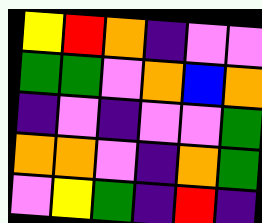[["yellow", "red", "orange", "indigo", "violet", "violet"], ["green", "green", "violet", "orange", "blue", "orange"], ["indigo", "violet", "indigo", "violet", "violet", "green"], ["orange", "orange", "violet", "indigo", "orange", "green"], ["violet", "yellow", "green", "indigo", "red", "indigo"]]